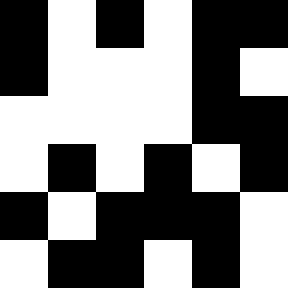[["black", "white", "black", "white", "black", "black"], ["black", "white", "white", "white", "black", "white"], ["white", "white", "white", "white", "black", "black"], ["white", "black", "white", "black", "white", "black"], ["black", "white", "black", "black", "black", "white"], ["white", "black", "black", "white", "black", "white"]]